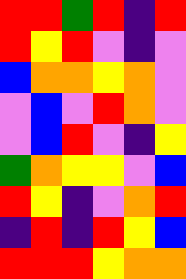[["red", "red", "green", "red", "indigo", "red"], ["red", "yellow", "red", "violet", "indigo", "violet"], ["blue", "orange", "orange", "yellow", "orange", "violet"], ["violet", "blue", "violet", "red", "orange", "violet"], ["violet", "blue", "red", "violet", "indigo", "yellow"], ["green", "orange", "yellow", "yellow", "violet", "blue"], ["red", "yellow", "indigo", "violet", "orange", "red"], ["indigo", "red", "indigo", "red", "yellow", "blue"], ["red", "red", "red", "yellow", "orange", "orange"]]